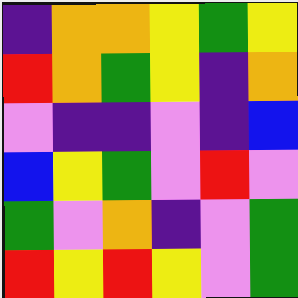[["indigo", "orange", "orange", "yellow", "green", "yellow"], ["red", "orange", "green", "yellow", "indigo", "orange"], ["violet", "indigo", "indigo", "violet", "indigo", "blue"], ["blue", "yellow", "green", "violet", "red", "violet"], ["green", "violet", "orange", "indigo", "violet", "green"], ["red", "yellow", "red", "yellow", "violet", "green"]]